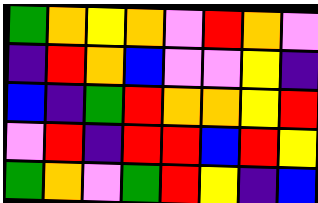[["green", "orange", "yellow", "orange", "violet", "red", "orange", "violet"], ["indigo", "red", "orange", "blue", "violet", "violet", "yellow", "indigo"], ["blue", "indigo", "green", "red", "orange", "orange", "yellow", "red"], ["violet", "red", "indigo", "red", "red", "blue", "red", "yellow"], ["green", "orange", "violet", "green", "red", "yellow", "indigo", "blue"]]